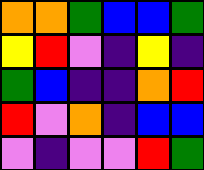[["orange", "orange", "green", "blue", "blue", "green"], ["yellow", "red", "violet", "indigo", "yellow", "indigo"], ["green", "blue", "indigo", "indigo", "orange", "red"], ["red", "violet", "orange", "indigo", "blue", "blue"], ["violet", "indigo", "violet", "violet", "red", "green"]]